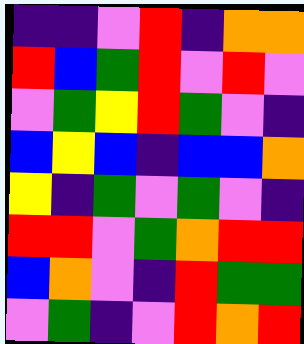[["indigo", "indigo", "violet", "red", "indigo", "orange", "orange"], ["red", "blue", "green", "red", "violet", "red", "violet"], ["violet", "green", "yellow", "red", "green", "violet", "indigo"], ["blue", "yellow", "blue", "indigo", "blue", "blue", "orange"], ["yellow", "indigo", "green", "violet", "green", "violet", "indigo"], ["red", "red", "violet", "green", "orange", "red", "red"], ["blue", "orange", "violet", "indigo", "red", "green", "green"], ["violet", "green", "indigo", "violet", "red", "orange", "red"]]